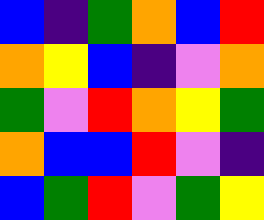[["blue", "indigo", "green", "orange", "blue", "red"], ["orange", "yellow", "blue", "indigo", "violet", "orange"], ["green", "violet", "red", "orange", "yellow", "green"], ["orange", "blue", "blue", "red", "violet", "indigo"], ["blue", "green", "red", "violet", "green", "yellow"]]